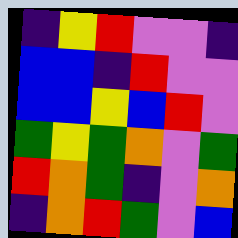[["indigo", "yellow", "red", "violet", "violet", "indigo"], ["blue", "blue", "indigo", "red", "violet", "violet"], ["blue", "blue", "yellow", "blue", "red", "violet"], ["green", "yellow", "green", "orange", "violet", "green"], ["red", "orange", "green", "indigo", "violet", "orange"], ["indigo", "orange", "red", "green", "violet", "blue"]]